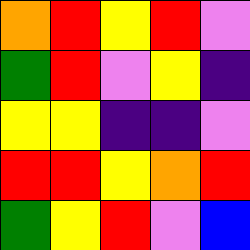[["orange", "red", "yellow", "red", "violet"], ["green", "red", "violet", "yellow", "indigo"], ["yellow", "yellow", "indigo", "indigo", "violet"], ["red", "red", "yellow", "orange", "red"], ["green", "yellow", "red", "violet", "blue"]]